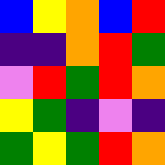[["blue", "yellow", "orange", "blue", "red"], ["indigo", "indigo", "orange", "red", "green"], ["violet", "red", "green", "red", "orange"], ["yellow", "green", "indigo", "violet", "indigo"], ["green", "yellow", "green", "red", "orange"]]